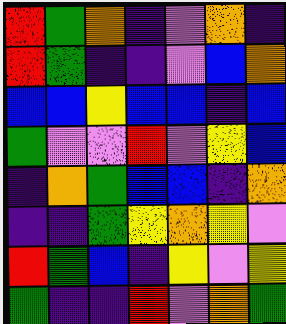[["red", "green", "orange", "indigo", "violet", "orange", "indigo"], ["red", "green", "indigo", "indigo", "violet", "blue", "orange"], ["blue", "blue", "yellow", "blue", "blue", "indigo", "blue"], ["green", "violet", "violet", "red", "violet", "yellow", "blue"], ["indigo", "orange", "green", "blue", "blue", "indigo", "orange"], ["indigo", "indigo", "green", "yellow", "orange", "yellow", "violet"], ["red", "green", "blue", "indigo", "yellow", "violet", "yellow"], ["green", "indigo", "indigo", "red", "violet", "orange", "green"]]